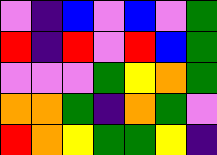[["violet", "indigo", "blue", "violet", "blue", "violet", "green"], ["red", "indigo", "red", "violet", "red", "blue", "green"], ["violet", "violet", "violet", "green", "yellow", "orange", "green"], ["orange", "orange", "green", "indigo", "orange", "green", "violet"], ["red", "orange", "yellow", "green", "green", "yellow", "indigo"]]